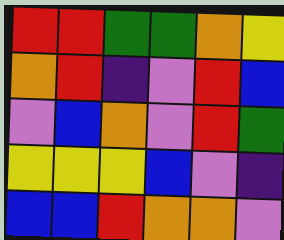[["red", "red", "green", "green", "orange", "yellow"], ["orange", "red", "indigo", "violet", "red", "blue"], ["violet", "blue", "orange", "violet", "red", "green"], ["yellow", "yellow", "yellow", "blue", "violet", "indigo"], ["blue", "blue", "red", "orange", "orange", "violet"]]